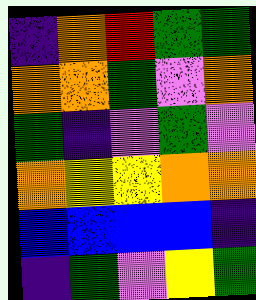[["indigo", "orange", "red", "green", "green"], ["orange", "orange", "green", "violet", "orange"], ["green", "indigo", "violet", "green", "violet"], ["orange", "yellow", "yellow", "orange", "orange"], ["blue", "blue", "blue", "blue", "indigo"], ["indigo", "green", "violet", "yellow", "green"]]